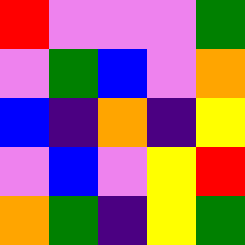[["red", "violet", "violet", "violet", "green"], ["violet", "green", "blue", "violet", "orange"], ["blue", "indigo", "orange", "indigo", "yellow"], ["violet", "blue", "violet", "yellow", "red"], ["orange", "green", "indigo", "yellow", "green"]]